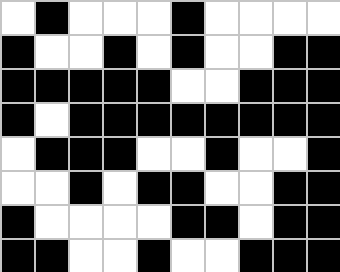[["white", "black", "white", "white", "white", "black", "white", "white", "white", "white"], ["black", "white", "white", "black", "white", "black", "white", "white", "black", "black"], ["black", "black", "black", "black", "black", "white", "white", "black", "black", "black"], ["black", "white", "black", "black", "black", "black", "black", "black", "black", "black"], ["white", "black", "black", "black", "white", "white", "black", "white", "white", "black"], ["white", "white", "black", "white", "black", "black", "white", "white", "black", "black"], ["black", "white", "white", "white", "white", "black", "black", "white", "black", "black"], ["black", "black", "white", "white", "black", "white", "white", "black", "black", "black"]]